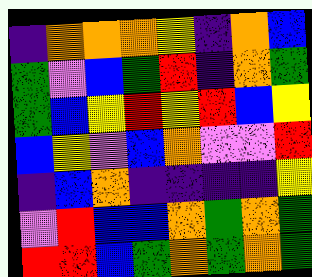[["indigo", "orange", "orange", "orange", "yellow", "indigo", "orange", "blue"], ["green", "violet", "blue", "green", "red", "indigo", "orange", "green"], ["green", "blue", "yellow", "red", "yellow", "red", "blue", "yellow"], ["blue", "yellow", "violet", "blue", "orange", "violet", "violet", "red"], ["indigo", "blue", "orange", "indigo", "indigo", "indigo", "indigo", "yellow"], ["violet", "red", "blue", "blue", "orange", "green", "orange", "green"], ["red", "red", "blue", "green", "orange", "green", "orange", "green"]]